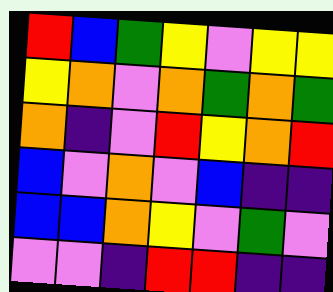[["red", "blue", "green", "yellow", "violet", "yellow", "yellow"], ["yellow", "orange", "violet", "orange", "green", "orange", "green"], ["orange", "indigo", "violet", "red", "yellow", "orange", "red"], ["blue", "violet", "orange", "violet", "blue", "indigo", "indigo"], ["blue", "blue", "orange", "yellow", "violet", "green", "violet"], ["violet", "violet", "indigo", "red", "red", "indigo", "indigo"]]